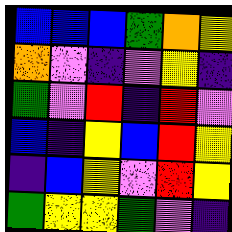[["blue", "blue", "blue", "green", "orange", "yellow"], ["orange", "violet", "indigo", "violet", "yellow", "indigo"], ["green", "violet", "red", "indigo", "red", "violet"], ["blue", "indigo", "yellow", "blue", "red", "yellow"], ["indigo", "blue", "yellow", "violet", "red", "yellow"], ["green", "yellow", "yellow", "green", "violet", "indigo"]]